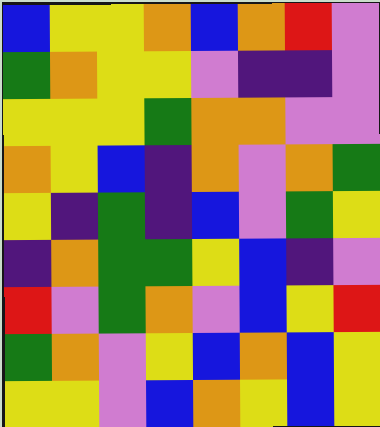[["blue", "yellow", "yellow", "orange", "blue", "orange", "red", "violet"], ["green", "orange", "yellow", "yellow", "violet", "indigo", "indigo", "violet"], ["yellow", "yellow", "yellow", "green", "orange", "orange", "violet", "violet"], ["orange", "yellow", "blue", "indigo", "orange", "violet", "orange", "green"], ["yellow", "indigo", "green", "indigo", "blue", "violet", "green", "yellow"], ["indigo", "orange", "green", "green", "yellow", "blue", "indigo", "violet"], ["red", "violet", "green", "orange", "violet", "blue", "yellow", "red"], ["green", "orange", "violet", "yellow", "blue", "orange", "blue", "yellow"], ["yellow", "yellow", "violet", "blue", "orange", "yellow", "blue", "yellow"]]